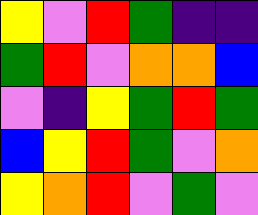[["yellow", "violet", "red", "green", "indigo", "indigo"], ["green", "red", "violet", "orange", "orange", "blue"], ["violet", "indigo", "yellow", "green", "red", "green"], ["blue", "yellow", "red", "green", "violet", "orange"], ["yellow", "orange", "red", "violet", "green", "violet"]]